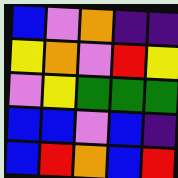[["blue", "violet", "orange", "indigo", "indigo"], ["yellow", "orange", "violet", "red", "yellow"], ["violet", "yellow", "green", "green", "green"], ["blue", "blue", "violet", "blue", "indigo"], ["blue", "red", "orange", "blue", "red"]]